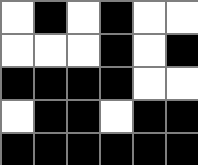[["white", "black", "white", "black", "white", "white"], ["white", "white", "white", "black", "white", "black"], ["black", "black", "black", "black", "white", "white"], ["white", "black", "black", "white", "black", "black"], ["black", "black", "black", "black", "black", "black"]]